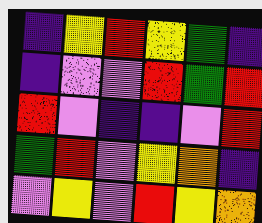[["indigo", "yellow", "red", "yellow", "green", "indigo"], ["indigo", "violet", "violet", "red", "green", "red"], ["red", "violet", "indigo", "indigo", "violet", "red"], ["green", "red", "violet", "yellow", "orange", "indigo"], ["violet", "yellow", "violet", "red", "yellow", "orange"]]